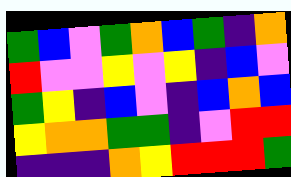[["green", "blue", "violet", "green", "orange", "blue", "green", "indigo", "orange"], ["red", "violet", "violet", "yellow", "violet", "yellow", "indigo", "blue", "violet"], ["green", "yellow", "indigo", "blue", "violet", "indigo", "blue", "orange", "blue"], ["yellow", "orange", "orange", "green", "green", "indigo", "violet", "red", "red"], ["indigo", "indigo", "indigo", "orange", "yellow", "red", "red", "red", "green"]]